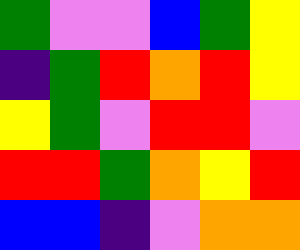[["green", "violet", "violet", "blue", "green", "yellow"], ["indigo", "green", "red", "orange", "red", "yellow"], ["yellow", "green", "violet", "red", "red", "violet"], ["red", "red", "green", "orange", "yellow", "red"], ["blue", "blue", "indigo", "violet", "orange", "orange"]]